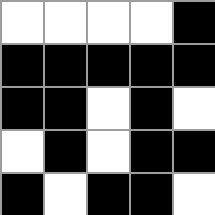[["white", "white", "white", "white", "black"], ["black", "black", "black", "black", "black"], ["black", "black", "white", "black", "white"], ["white", "black", "white", "black", "black"], ["black", "white", "black", "black", "white"]]